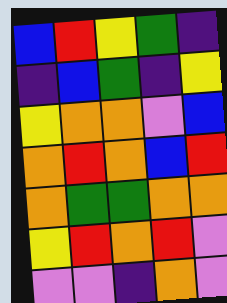[["blue", "red", "yellow", "green", "indigo"], ["indigo", "blue", "green", "indigo", "yellow"], ["yellow", "orange", "orange", "violet", "blue"], ["orange", "red", "orange", "blue", "red"], ["orange", "green", "green", "orange", "orange"], ["yellow", "red", "orange", "red", "violet"], ["violet", "violet", "indigo", "orange", "violet"]]